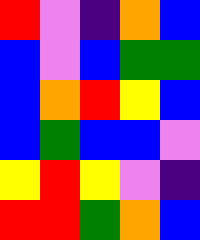[["red", "violet", "indigo", "orange", "blue"], ["blue", "violet", "blue", "green", "green"], ["blue", "orange", "red", "yellow", "blue"], ["blue", "green", "blue", "blue", "violet"], ["yellow", "red", "yellow", "violet", "indigo"], ["red", "red", "green", "orange", "blue"]]